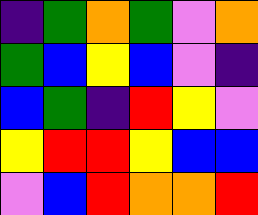[["indigo", "green", "orange", "green", "violet", "orange"], ["green", "blue", "yellow", "blue", "violet", "indigo"], ["blue", "green", "indigo", "red", "yellow", "violet"], ["yellow", "red", "red", "yellow", "blue", "blue"], ["violet", "blue", "red", "orange", "orange", "red"]]